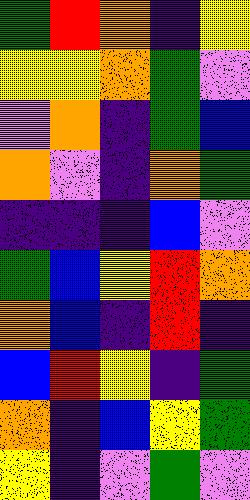[["green", "red", "orange", "indigo", "yellow"], ["yellow", "yellow", "orange", "green", "violet"], ["violet", "orange", "indigo", "green", "blue"], ["orange", "violet", "indigo", "orange", "green"], ["indigo", "indigo", "indigo", "blue", "violet"], ["green", "blue", "yellow", "red", "orange"], ["orange", "blue", "indigo", "red", "indigo"], ["blue", "red", "yellow", "indigo", "green"], ["orange", "indigo", "blue", "yellow", "green"], ["yellow", "indigo", "violet", "green", "violet"]]